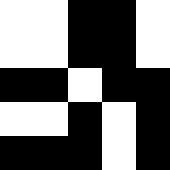[["white", "white", "black", "black", "white"], ["white", "white", "black", "black", "white"], ["black", "black", "white", "black", "black"], ["white", "white", "black", "white", "black"], ["black", "black", "black", "white", "black"]]